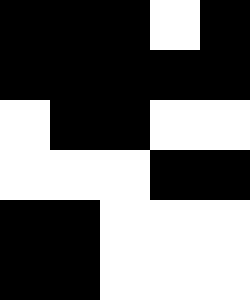[["black", "black", "black", "white", "black"], ["black", "black", "black", "black", "black"], ["white", "black", "black", "white", "white"], ["white", "white", "white", "black", "black"], ["black", "black", "white", "white", "white"], ["black", "black", "white", "white", "white"]]